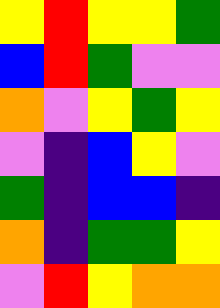[["yellow", "red", "yellow", "yellow", "green"], ["blue", "red", "green", "violet", "violet"], ["orange", "violet", "yellow", "green", "yellow"], ["violet", "indigo", "blue", "yellow", "violet"], ["green", "indigo", "blue", "blue", "indigo"], ["orange", "indigo", "green", "green", "yellow"], ["violet", "red", "yellow", "orange", "orange"]]